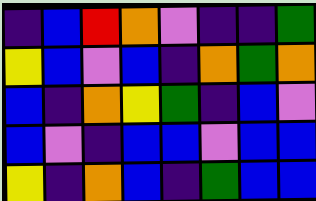[["indigo", "blue", "red", "orange", "violet", "indigo", "indigo", "green"], ["yellow", "blue", "violet", "blue", "indigo", "orange", "green", "orange"], ["blue", "indigo", "orange", "yellow", "green", "indigo", "blue", "violet"], ["blue", "violet", "indigo", "blue", "blue", "violet", "blue", "blue"], ["yellow", "indigo", "orange", "blue", "indigo", "green", "blue", "blue"]]